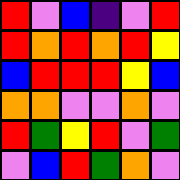[["red", "violet", "blue", "indigo", "violet", "red"], ["red", "orange", "red", "orange", "red", "yellow"], ["blue", "red", "red", "red", "yellow", "blue"], ["orange", "orange", "violet", "violet", "orange", "violet"], ["red", "green", "yellow", "red", "violet", "green"], ["violet", "blue", "red", "green", "orange", "violet"]]